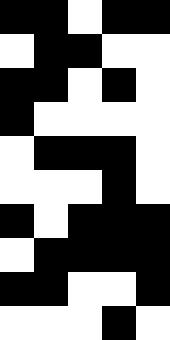[["black", "black", "white", "black", "black"], ["white", "black", "black", "white", "white"], ["black", "black", "white", "black", "white"], ["black", "white", "white", "white", "white"], ["white", "black", "black", "black", "white"], ["white", "white", "white", "black", "white"], ["black", "white", "black", "black", "black"], ["white", "black", "black", "black", "black"], ["black", "black", "white", "white", "black"], ["white", "white", "white", "black", "white"]]